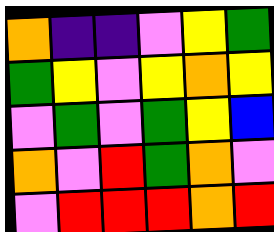[["orange", "indigo", "indigo", "violet", "yellow", "green"], ["green", "yellow", "violet", "yellow", "orange", "yellow"], ["violet", "green", "violet", "green", "yellow", "blue"], ["orange", "violet", "red", "green", "orange", "violet"], ["violet", "red", "red", "red", "orange", "red"]]